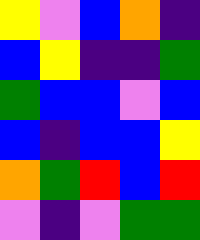[["yellow", "violet", "blue", "orange", "indigo"], ["blue", "yellow", "indigo", "indigo", "green"], ["green", "blue", "blue", "violet", "blue"], ["blue", "indigo", "blue", "blue", "yellow"], ["orange", "green", "red", "blue", "red"], ["violet", "indigo", "violet", "green", "green"]]